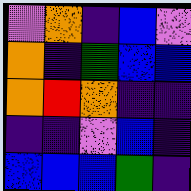[["violet", "orange", "indigo", "blue", "violet"], ["orange", "indigo", "green", "blue", "blue"], ["orange", "red", "orange", "indigo", "indigo"], ["indigo", "indigo", "violet", "blue", "indigo"], ["blue", "blue", "blue", "green", "indigo"]]